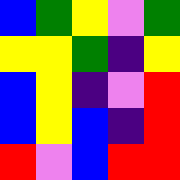[["blue", "green", "yellow", "violet", "green"], ["yellow", "yellow", "green", "indigo", "yellow"], ["blue", "yellow", "indigo", "violet", "red"], ["blue", "yellow", "blue", "indigo", "red"], ["red", "violet", "blue", "red", "red"]]